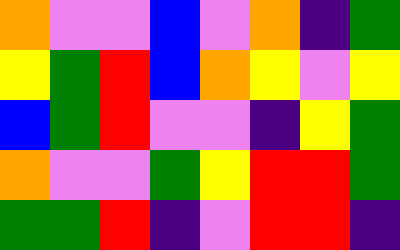[["orange", "violet", "violet", "blue", "violet", "orange", "indigo", "green"], ["yellow", "green", "red", "blue", "orange", "yellow", "violet", "yellow"], ["blue", "green", "red", "violet", "violet", "indigo", "yellow", "green"], ["orange", "violet", "violet", "green", "yellow", "red", "red", "green"], ["green", "green", "red", "indigo", "violet", "red", "red", "indigo"]]